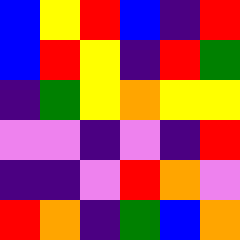[["blue", "yellow", "red", "blue", "indigo", "red"], ["blue", "red", "yellow", "indigo", "red", "green"], ["indigo", "green", "yellow", "orange", "yellow", "yellow"], ["violet", "violet", "indigo", "violet", "indigo", "red"], ["indigo", "indigo", "violet", "red", "orange", "violet"], ["red", "orange", "indigo", "green", "blue", "orange"]]